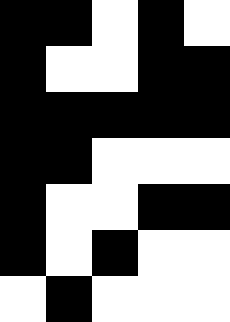[["black", "black", "white", "black", "white"], ["black", "white", "white", "black", "black"], ["black", "black", "black", "black", "black"], ["black", "black", "white", "white", "white"], ["black", "white", "white", "black", "black"], ["black", "white", "black", "white", "white"], ["white", "black", "white", "white", "white"]]